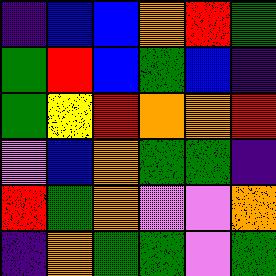[["indigo", "blue", "blue", "orange", "red", "green"], ["green", "red", "blue", "green", "blue", "indigo"], ["green", "yellow", "red", "orange", "orange", "red"], ["violet", "blue", "orange", "green", "green", "indigo"], ["red", "green", "orange", "violet", "violet", "orange"], ["indigo", "orange", "green", "green", "violet", "green"]]